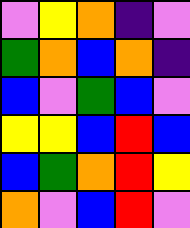[["violet", "yellow", "orange", "indigo", "violet"], ["green", "orange", "blue", "orange", "indigo"], ["blue", "violet", "green", "blue", "violet"], ["yellow", "yellow", "blue", "red", "blue"], ["blue", "green", "orange", "red", "yellow"], ["orange", "violet", "blue", "red", "violet"]]